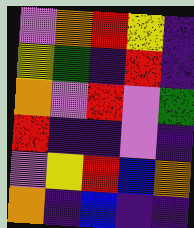[["violet", "orange", "red", "yellow", "indigo"], ["yellow", "green", "indigo", "red", "indigo"], ["orange", "violet", "red", "violet", "green"], ["red", "indigo", "indigo", "violet", "indigo"], ["violet", "yellow", "red", "blue", "orange"], ["orange", "indigo", "blue", "indigo", "indigo"]]